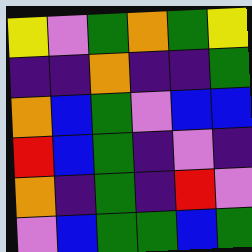[["yellow", "violet", "green", "orange", "green", "yellow"], ["indigo", "indigo", "orange", "indigo", "indigo", "green"], ["orange", "blue", "green", "violet", "blue", "blue"], ["red", "blue", "green", "indigo", "violet", "indigo"], ["orange", "indigo", "green", "indigo", "red", "violet"], ["violet", "blue", "green", "green", "blue", "green"]]